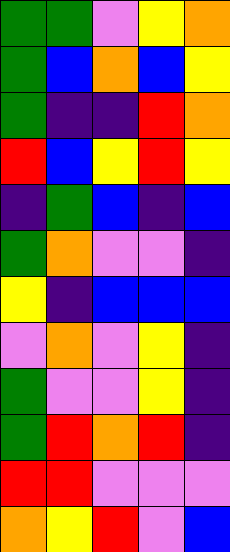[["green", "green", "violet", "yellow", "orange"], ["green", "blue", "orange", "blue", "yellow"], ["green", "indigo", "indigo", "red", "orange"], ["red", "blue", "yellow", "red", "yellow"], ["indigo", "green", "blue", "indigo", "blue"], ["green", "orange", "violet", "violet", "indigo"], ["yellow", "indigo", "blue", "blue", "blue"], ["violet", "orange", "violet", "yellow", "indigo"], ["green", "violet", "violet", "yellow", "indigo"], ["green", "red", "orange", "red", "indigo"], ["red", "red", "violet", "violet", "violet"], ["orange", "yellow", "red", "violet", "blue"]]